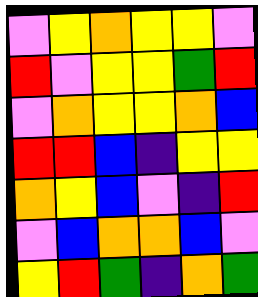[["violet", "yellow", "orange", "yellow", "yellow", "violet"], ["red", "violet", "yellow", "yellow", "green", "red"], ["violet", "orange", "yellow", "yellow", "orange", "blue"], ["red", "red", "blue", "indigo", "yellow", "yellow"], ["orange", "yellow", "blue", "violet", "indigo", "red"], ["violet", "blue", "orange", "orange", "blue", "violet"], ["yellow", "red", "green", "indigo", "orange", "green"]]